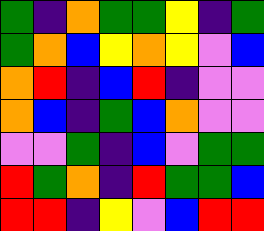[["green", "indigo", "orange", "green", "green", "yellow", "indigo", "green"], ["green", "orange", "blue", "yellow", "orange", "yellow", "violet", "blue"], ["orange", "red", "indigo", "blue", "red", "indigo", "violet", "violet"], ["orange", "blue", "indigo", "green", "blue", "orange", "violet", "violet"], ["violet", "violet", "green", "indigo", "blue", "violet", "green", "green"], ["red", "green", "orange", "indigo", "red", "green", "green", "blue"], ["red", "red", "indigo", "yellow", "violet", "blue", "red", "red"]]